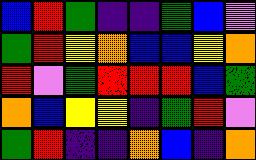[["blue", "red", "green", "indigo", "indigo", "green", "blue", "violet"], ["green", "red", "yellow", "orange", "blue", "blue", "yellow", "orange"], ["red", "violet", "green", "red", "red", "red", "blue", "green"], ["orange", "blue", "yellow", "yellow", "indigo", "green", "red", "violet"], ["green", "red", "indigo", "indigo", "orange", "blue", "indigo", "orange"]]